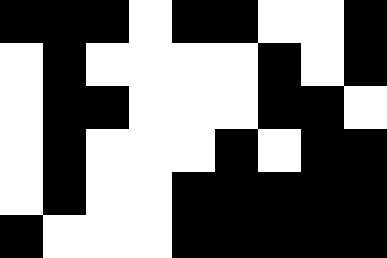[["black", "black", "black", "white", "black", "black", "white", "white", "black"], ["white", "black", "white", "white", "white", "white", "black", "white", "black"], ["white", "black", "black", "white", "white", "white", "black", "black", "white"], ["white", "black", "white", "white", "white", "black", "white", "black", "black"], ["white", "black", "white", "white", "black", "black", "black", "black", "black"], ["black", "white", "white", "white", "black", "black", "black", "black", "black"]]